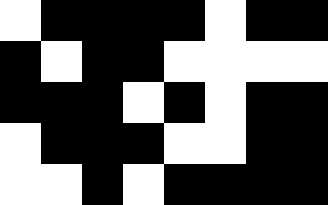[["white", "black", "black", "black", "black", "white", "black", "black"], ["black", "white", "black", "black", "white", "white", "white", "white"], ["black", "black", "black", "white", "black", "white", "black", "black"], ["white", "black", "black", "black", "white", "white", "black", "black"], ["white", "white", "black", "white", "black", "black", "black", "black"]]